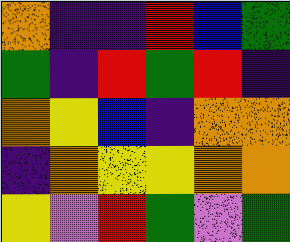[["orange", "indigo", "indigo", "red", "blue", "green"], ["green", "indigo", "red", "green", "red", "indigo"], ["orange", "yellow", "blue", "indigo", "orange", "orange"], ["indigo", "orange", "yellow", "yellow", "orange", "orange"], ["yellow", "violet", "red", "green", "violet", "green"]]